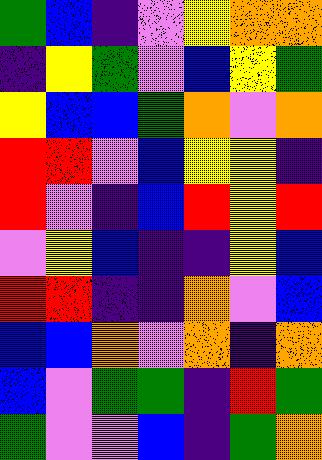[["green", "blue", "indigo", "violet", "yellow", "orange", "orange"], ["indigo", "yellow", "green", "violet", "blue", "yellow", "green"], ["yellow", "blue", "blue", "green", "orange", "violet", "orange"], ["red", "red", "violet", "blue", "yellow", "yellow", "indigo"], ["red", "violet", "indigo", "blue", "red", "yellow", "red"], ["violet", "yellow", "blue", "indigo", "indigo", "yellow", "blue"], ["red", "red", "indigo", "indigo", "orange", "violet", "blue"], ["blue", "blue", "orange", "violet", "orange", "indigo", "orange"], ["blue", "violet", "green", "green", "indigo", "red", "green"], ["green", "violet", "violet", "blue", "indigo", "green", "orange"]]